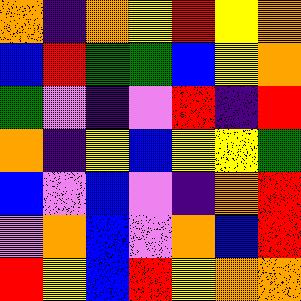[["orange", "indigo", "orange", "yellow", "red", "yellow", "orange"], ["blue", "red", "green", "green", "blue", "yellow", "orange"], ["green", "violet", "indigo", "violet", "red", "indigo", "red"], ["orange", "indigo", "yellow", "blue", "yellow", "yellow", "green"], ["blue", "violet", "blue", "violet", "indigo", "orange", "red"], ["violet", "orange", "blue", "violet", "orange", "blue", "red"], ["red", "yellow", "blue", "red", "yellow", "orange", "orange"]]